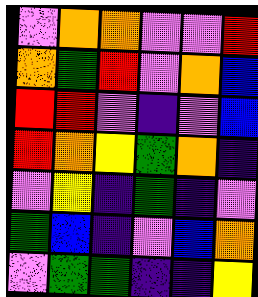[["violet", "orange", "orange", "violet", "violet", "red"], ["orange", "green", "red", "violet", "orange", "blue"], ["red", "red", "violet", "indigo", "violet", "blue"], ["red", "orange", "yellow", "green", "orange", "indigo"], ["violet", "yellow", "indigo", "green", "indigo", "violet"], ["green", "blue", "indigo", "violet", "blue", "orange"], ["violet", "green", "green", "indigo", "indigo", "yellow"]]